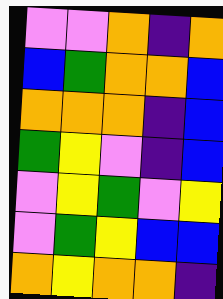[["violet", "violet", "orange", "indigo", "orange"], ["blue", "green", "orange", "orange", "blue"], ["orange", "orange", "orange", "indigo", "blue"], ["green", "yellow", "violet", "indigo", "blue"], ["violet", "yellow", "green", "violet", "yellow"], ["violet", "green", "yellow", "blue", "blue"], ["orange", "yellow", "orange", "orange", "indigo"]]